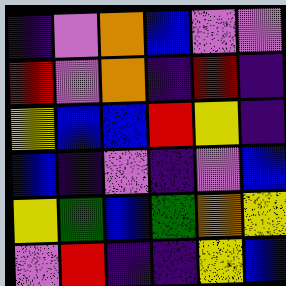[["indigo", "violet", "orange", "blue", "violet", "violet"], ["red", "violet", "orange", "indigo", "red", "indigo"], ["yellow", "blue", "blue", "red", "yellow", "indigo"], ["blue", "indigo", "violet", "indigo", "violet", "blue"], ["yellow", "green", "blue", "green", "orange", "yellow"], ["violet", "red", "indigo", "indigo", "yellow", "blue"]]